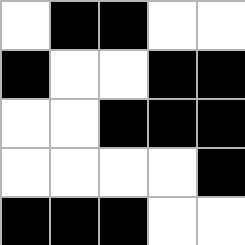[["white", "black", "black", "white", "white"], ["black", "white", "white", "black", "black"], ["white", "white", "black", "black", "black"], ["white", "white", "white", "white", "black"], ["black", "black", "black", "white", "white"]]